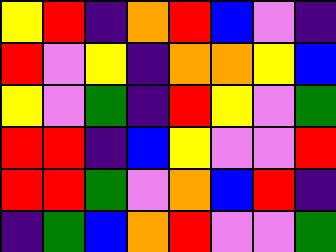[["yellow", "red", "indigo", "orange", "red", "blue", "violet", "indigo"], ["red", "violet", "yellow", "indigo", "orange", "orange", "yellow", "blue"], ["yellow", "violet", "green", "indigo", "red", "yellow", "violet", "green"], ["red", "red", "indigo", "blue", "yellow", "violet", "violet", "red"], ["red", "red", "green", "violet", "orange", "blue", "red", "indigo"], ["indigo", "green", "blue", "orange", "red", "violet", "violet", "green"]]